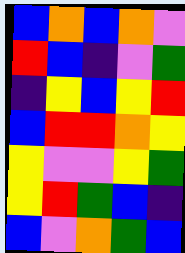[["blue", "orange", "blue", "orange", "violet"], ["red", "blue", "indigo", "violet", "green"], ["indigo", "yellow", "blue", "yellow", "red"], ["blue", "red", "red", "orange", "yellow"], ["yellow", "violet", "violet", "yellow", "green"], ["yellow", "red", "green", "blue", "indigo"], ["blue", "violet", "orange", "green", "blue"]]